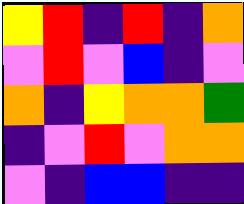[["yellow", "red", "indigo", "red", "indigo", "orange"], ["violet", "red", "violet", "blue", "indigo", "violet"], ["orange", "indigo", "yellow", "orange", "orange", "green"], ["indigo", "violet", "red", "violet", "orange", "orange"], ["violet", "indigo", "blue", "blue", "indigo", "indigo"]]